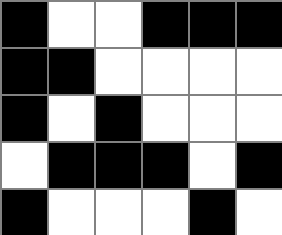[["black", "white", "white", "black", "black", "black"], ["black", "black", "white", "white", "white", "white"], ["black", "white", "black", "white", "white", "white"], ["white", "black", "black", "black", "white", "black"], ["black", "white", "white", "white", "black", "white"]]